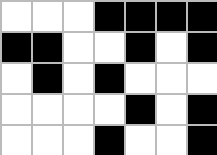[["white", "white", "white", "black", "black", "black", "black"], ["black", "black", "white", "white", "black", "white", "black"], ["white", "black", "white", "black", "white", "white", "white"], ["white", "white", "white", "white", "black", "white", "black"], ["white", "white", "white", "black", "white", "white", "black"]]